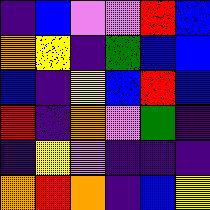[["indigo", "blue", "violet", "violet", "red", "blue"], ["orange", "yellow", "indigo", "green", "blue", "blue"], ["blue", "indigo", "yellow", "blue", "red", "blue"], ["red", "indigo", "orange", "violet", "green", "indigo"], ["indigo", "yellow", "violet", "indigo", "indigo", "indigo"], ["orange", "red", "orange", "indigo", "blue", "yellow"]]